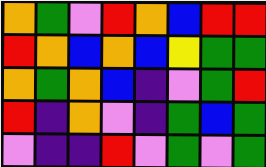[["orange", "green", "violet", "red", "orange", "blue", "red", "red"], ["red", "orange", "blue", "orange", "blue", "yellow", "green", "green"], ["orange", "green", "orange", "blue", "indigo", "violet", "green", "red"], ["red", "indigo", "orange", "violet", "indigo", "green", "blue", "green"], ["violet", "indigo", "indigo", "red", "violet", "green", "violet", "green"]]